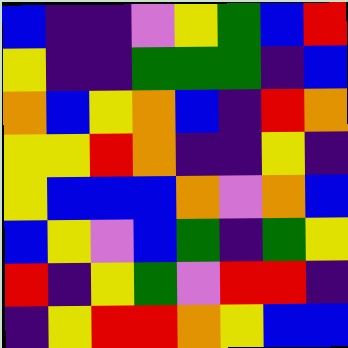[["blue", "indigo", "indigo", "violet", "yellow", "green", "blue", "red"], ["yellow", "indigo", "indigo", "green", "green", "green", "indigo", "blue"], ["orange", "blue", "yellow", "orange", "blue", "indigo", "red", "orange"], ["yellow", "yellow", "red", "orange", "indigo", "indigo", "yellow", "indigo"], ["yellow", "blue", "blue", "blue", "orange", "violet", "orange", "blue"], ["blue", "yellow", "violet", "blue", "green", "indigo", "green", "yellow"], ["red", "indigo", "yellow", "green", "violet", "red", "red", "indigo"], ["indigo", "yellow", "red", "red", "orange", "yellow", "blue", "blue"]]